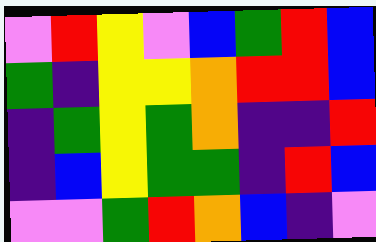[["violet", "red", "yellow", "violet", "blue", "green", "red", "blue"], ["green", "indigo", "yellow", "yellow", "orange", "red", "red", "blue"], ["indigo", "green", "yellow", "green", "orange", "indigo", "indigo", "red"], ["indigo", "blue", "yellow", "green", "green", "indigo", "red", "blue"], ["violet", "violet", "green", "red", "orange", "blue", "indigo", "violet"]]